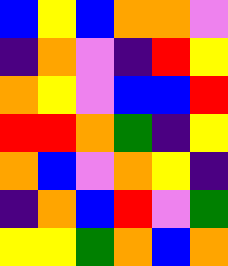[["blue", "yellow", "blue", "orange", "orange", "violet"], ["indigo", "orange", "violet", "indigo", "red", "yellow"], ["orange", "yellow", "violet", "blue", "blue", "red"], ["red", "red", "orange", "green", "indigo", "yellow"], ["orange", "blue", "violet", "orange", "yellow", "indigo"], ["indigo", "orange", "blue", "red", "violet", "green"], ["yellow", "yellow", "green", "orange", "blue", "orange"]]